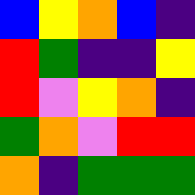[["blue", "yellow", "orange", "blue", "indigo"], ["red", "green", "indigo", "indigo", "yellow"], ["red", "violet", "yellow", "orange", "indigo"], ["green", "orange", "violet", "red", "red"], ["orange", "indigo", "green", "green", "green"]]